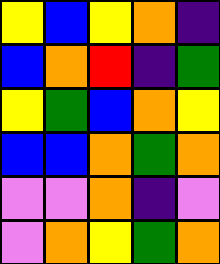[["yellow", "blue", "yellow", "orange", "indigo"], ["blue", "orange", "red", "indigo", "green"], ["yellow", "green", "blue", "orange", "yellow"], ["blue", "blue", "orange", "green", "orange"], ["violet", "violet", "orange", "indigo", "violet"], ["violet", "orange", "yellow", "green", "orange"]]